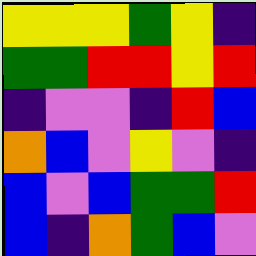[["yellow", "yellow", "yellow", "green", "yellow", "indigo"], ["green", "green", "red", "red", "yellow", "red"], ["indigo", "violet", "violet", "indigo", "red", "blue"], ["orange", "blue", "violet", "yellow", "violet", "indigo"], ["blue", "violet", "blue", "green", "green", "red"], ["blue", "indigo", "orange", "green", "blue", "violet"]]